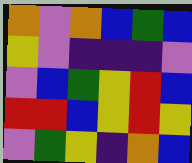[["orange", "violet", "orange", "blue", "green", "blue"], ["yellow", "violet", "indigo", "indigo", "indigo", "violet"], ["violet", "blue", "green", "yellow", "red", "blue"], ["red", "red", "blue", "yellow", "red", "yellow"], ["violet", "green", "yellow", "indigo", "orange", "blue"]]